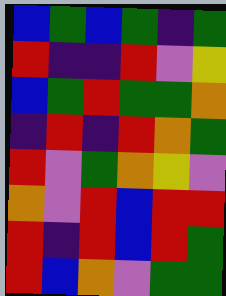[["blue", "green", "blue", "green", "indigo", "green"], ["red", "indigo", "indigo", "red", "violet", "yellow"], ["blue", "green", "red", "green", "green", "orange"], ["indigo", "red", "indigo", "red", "orange", "green"], ["red", "violet", "green", "orange", "yellow", "violet"], ["orange", "violet", "red", "blue", "red", "red"], ["red", "indigo", "red", "blue", "red", "green"], ["red", "blue", "orange", "violet", "green", "green"]]